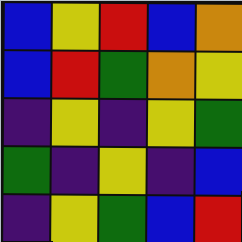[["blue", "yellow", "red", "blue", "orange"], ["blue", "red", "green", "orange", "yellow"], ["indigo", "yellow", "indigo", "yellow", "green"], ["green", "indigo", "yellow", "indigo", "blue"], ["indigo", "yellow", "green", "blue", "red"]]